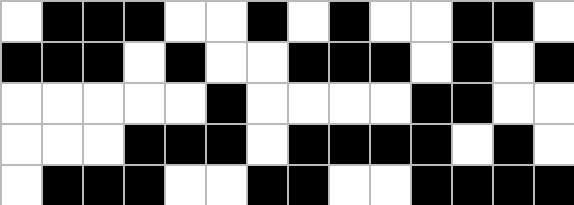[["white", "black", "black", "black", "white", "white", "black", "white", "black", "white", "white", "black", "black", "white"], ["black", "black", "black", "white", "black", "white", "white", "black", "black", "black", "white", "black", "white", "black"], ["white", "white", "white", "white", "white", "black", "white", "white", "white", "white", "black", "black", "white", "white"], ["white", "white", "white", "black", "black", "black", "white", "black", "black", "black", "black", "white", "black", "white"], ["white", "black", "black", "black", "white", "white", "black", "black", "white", "white", "black", "black", "black", "black"]]